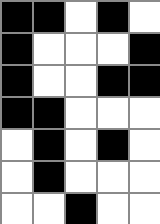[["black", "black", "white", "black", "white"], ["black", "white", "white", "white", "black"], ["black", "white", "white", "black", "black"], ["black", "black", "white", "white", "white"], ["white", "black", "white", "black", "white"], ["white", "black", "white", "white", "white"], ["white", "white", "black", "white", "white"]]